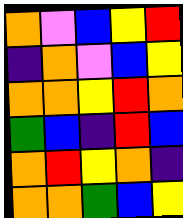[["orange", "violet", "blue", "yellow", "red"], ["indigo", "orange", "violet", "blue", "yellow"], ["orange", "orange", "yellow", "red", "orange"], ["green", "blue", "indigo", "red", "blue"], ["orange", "red", "yellow", "orange", "indigo"], ["orange", "orange", "green", "blue", "yellow"]]